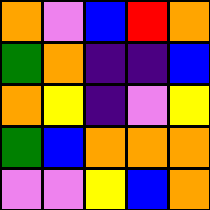[["orange", "violet", "blue", "red", "orange"], ["green", "orange", "indigo", "indigo", "blue"], ["orange", "yellow", "indigo", "violet", "yellow"], ["green", "blue", "orange", "orange", "orange"], ["violet", "violet", "yellow", "blue", "orange"]]